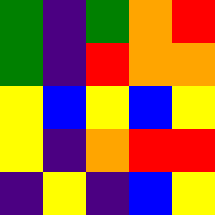[["green", "indigo", "green", "orange", "red"], ["green", "indigo", "red", "orange", "orange"], ["yellow", "blue", "yellow", "blue", "yellow"], ["yellow", "indigo", "orange", "red", "red"], ["indigo", "yellow", "indigo", "blue", "yellow"]]